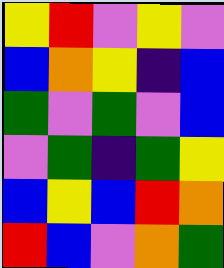[["yellow", "red", "violet", "yellow", "violet"], ["blue", "orange", "yellow", "indigo", "blue"], ["green", "violet", "green", "violet", "blue"], ["violet", "green", "indigo", "green", "yellow"], ["blue", "yellow", "blue", "red", "orange"], ["red", "blue", "violet", "orange", "green"]]